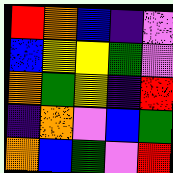[["red", "orange", "blue", "indigo", "violet"], ["blue", "yellow", "yellow", "green", "violet"], ["orange", "green", "yellow", "indigo", "red"], ["indigo", "orange", "violet", "blue", "green"], ["orange", "blue", "green", "violet", "red"]]